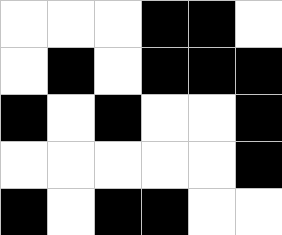[["white", "white", "white", "black", "black", "white"], ["white", "black", "white", "black", "black", "black"], ["black", "white", "black", "white", "white", "black"], ["white", "white", "white", "white", "white", "black"], ["black", "white", "black", "black", "white", "white"]]